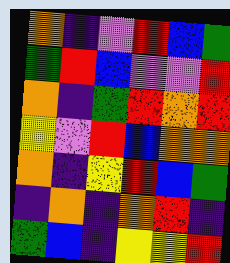[["orange", "indigo", "violet", "red", "blue", "green"], ["green", "red", "blue", "violet", "violet", "red"], ["orange", "indigo", "green", "red", "orange", "red"], ["yellow", "violet", "red", "blue", "orange", "orange"], ["orange", "indigo", "yellow", "red", "blue", "green"], ["indigo", "orange", "indigo", "orange", "red", "indigo"], ["green", "blue", "indigo", "yellow", "yellow", "red"]]